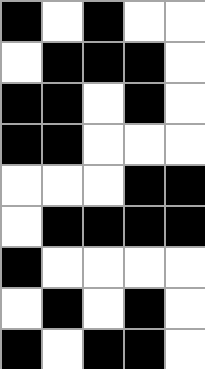[["black", "white", "black", "white", "white"], ["white", "black", "black", "black", "white"], ["black", "black", "white", "black", "white"], ["black", "black", "white", "white", "white"], ["white", "white", "white", "black", "black"], ["white", "black", "black", "black", "black"], ["black", "white", "white", "white", "white"], ["white", "black", "white", "black", "white"], ["black", "white", "black", "black", "white"]]